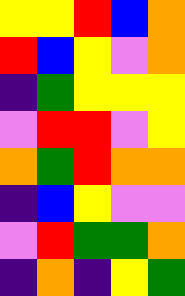[["yellow", "yellow", "red", "blue", "orange"], ["red", "blue", "yellow", "violet", "orange"], ["indigo", "green", "yellow", "yellow", "yellow"], ["violet", "red", "red", "violet", "yellow"], ["orange", "green", "red", "orange", "orange"], ["indigo", "blue", "yellow", "violet", "violet"], ["violet", "red", "green", "green", "orange"], ["indigo", "orange", "indigo", "yellow", "green"]]